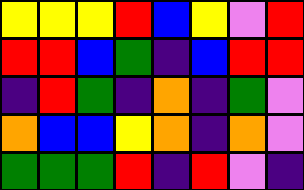[["yellow", "yellow", "yellow", "red", "blue", "yellow", "violet", "red"], ["red", "red", "blue", "green", "indigo", "blue", "red", "red"], ["indigo", "red", "green", "indigo", "orange", "indigo", "green", "violet"], ["orange", "blue", "blue", "yellow", "orange", "indigo", "orange", "violet"], ["green", "green", "green", "red", "indigo", "red", "violet", "indigo"]]